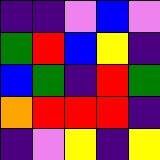[["indigo", "indigo", "violet", "blue", "violet"], ["green", "red", "blue", "yellow", "indigo"], ["blue", "green", "indigo", "red", "green"], ["orange", "red", "red", "red", "indigo"], ["indigo", "violet", "yellow", "indigo", "yellow"]]